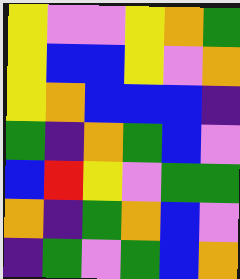[["yellow", "violet", "violet", "yellow", "orange", "green"], ["yellow", "blue", "blue", "yellow", "violet", "orange"], ["yellow", "orange", "blue", "blue", "blue", "indigo"], ["green", "indigo", "orange", "green", "blue", "violet"], ["blue", "red", "yellow", "violet", "green", "green"], ["orange", "indigo", "green", "orange", "blue", "violet"], ["indigo", "green", "violet", "green", "blue", "orange"]]